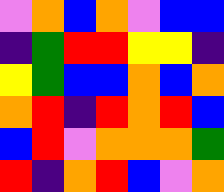[["violet", "orange", "blue", "orange", "violet", "blue", "blue"], ["indigo", "green", "red", "red", "yellow", "yellow", "indigo"], ["yellow", "green", "blue", "blue", "orange", "blue", "orange"], ["orange", "red", "indigo", "red", "orange", "red", "blue"], ["blue", "red", "violet", "orange", "orange", "orange", "green"], ["red", "indigo", "orange", "red", "blue", "violet", "orange"]]